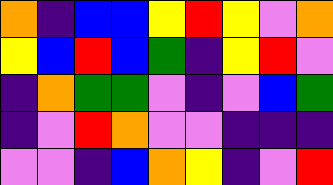[["orange", "indigo", "blue", "blue", "yellow", "red", "yellow", "violet", "orange"], ["yellow", "blue", "red", "blue", "green", "indigo", "yellow", "red", "violet"], ["indigo", "orange", "green", "green", "violet", "indigo", "violet", "blue", "green"], ["indigo", "violet", "red", "orange", "violet", "violet", "indigo", "indigo", "indigo"], ["violet", "violet", "indigo", "blue", "orange", "yellow", "indigo", "violet", "red"]]